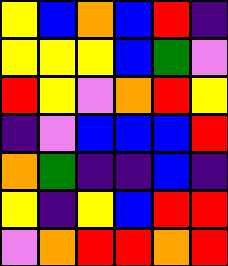[["yellow", "blue", "orange", "blue", "red", "indigo"], ["yellow", "yellow", "yellow", "blue", "green", "violet"], ["red", "yellow", "violet", "orange", "red", "yellow"], ["indigo", "violet", "blue", "blue", "blue", "red"], ["orange", "green", "indigo", "indigo", "blue", "indigo"], ["yellow", "indigo", "yellow", "blue", "red", "red"], ["violet", "orange", "red", "red", "orange", "red"]]